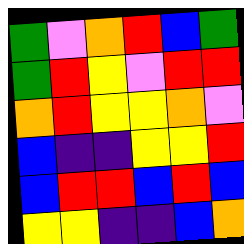[["green", "violet", "orange", "red", "blue", "green"], ["green", "red", "yellow", "violet", "red", "red"], ["orange", "red", "yellow", "yellow", "orange", "violet"], ["blue", "indigo", "indigo", "yellow", "yellow", "red"], ["blue", "red", "red", "blue", "red", "blue"], ["yellow", "yellow", "indigo", "indigo", "blue", "orange"]]